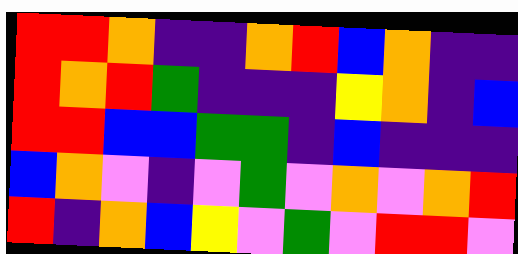[["red", "red", "orange", "indigo", "indigo", "orange", "red", "blue", "orange", "indigo", "indigo"], ["red", "orange", "red", "green", "indigo", "indigo", "indigo", "yellow", "orange", "indigo", "blue"], ["red", "red", "blue", "blue", "green", "green", "indigo", "blue", "indigo", "indigo", "indigo"], ["blue", "orange", "violet", "indigo", "violet", "green", "violet", "orange", "violet", "orange", "red"], ["red", "indigo", "orange", "blue", "yellow", "violet", "green", "violet", "red", "red", "violet"]]